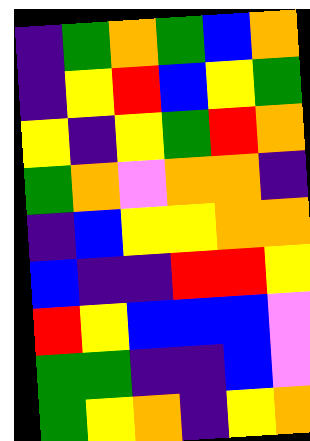[["indigo", "green", "orange", "green", "blue", "orange"], ["indigo", "yellow", "red", "blue", "yellow", "green"], ["yellow", "indigo", "yellow", "green", "red", "orange"], ["green", "orange", "violet", "orange", "orange", "indigo"], ["indigo", "blue", "yellow", "yellow", "orange", "orange"], ["blue", "indigo", "indigo", "red", "red", "yellow"], ["red", "yellow", "blue", "blue", "blue", "violet"], ["green", "green", "indigo", "indigo", "blue", "violet"], ["green", "yellow", "orange", "indigo", "yellow", "orange"]]